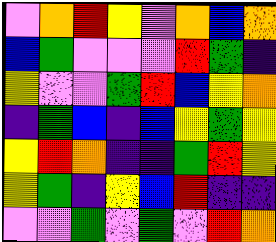[["violet", "orange", "red", "yellow", "violet", "orange", "blue", "orange"], ["blue", "green", "violet", "violet", "violet", "red", "green", "indigo"], ["yellow", "violet", "violet", "green", "red", "blue", "yellow", "orange"], ["indigo", "green", "blue", "indigo", "blue", "yellow", "green", "yellow"], ["yellow", "red", "orange", "indigo", "indigo", "green", "red", "yellow"], ["yellow", "green", "indigo", "yellow", "blue", "red", "indigo", "indigo"], ["violet", "violet", "green", "violet", "green", "violet", "red", "orange"]]